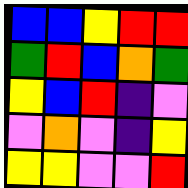[["blue", "blue", "yellow", "red", "red"], ["green", "red", "blue", "orange", "green"], ["yellow", "blue", "red", "indigo", "violet"], ["violet", "orange", "violet", "indigo", "yellow"], ["yellow", "yellow", "violet", "violet", "red"]]